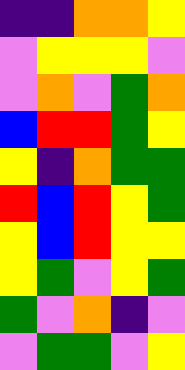[["indigo", "indigo", "orange", "orange", "yellow"], ["violet", "yellow", "yellow", "yellow", "violet"], ["violet", "orange", "violet", "green", "orange"], ["blue", "red", "red", "green", "yellow"], ["yellow", "indigo", "orange", "green", "green"], ["red", "blue", "red", "yellow", "green"], ["yellow", "blue", "red", "yellow", "yellow"], ["yellow", "green", "violet", "yellow", "green"], ["green", "violet", "orange", "indigo", "violet"], ["violet", "green", "green", "violet", "yellow"]]